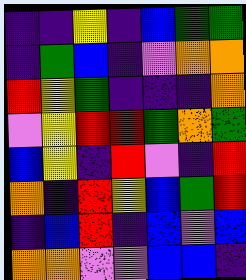[["indigo", "indigo", "yellow", "indigo", "blue", "green", "green"], ["indigo", "green", "blue", "indigo", "violet", "orange", "orange"], ["red", "yellow", "green", "indigo", "indigo", "indigo", "orange"], ["violet", "yellow", "red", "red", "green", "orange", "green"], ["blue", "yellow", "indigo", "red", "violet", "indigo", "red"], ["orange", "indigo", "red", "yellow", "blue", "green", "red"], ["indigo", "blue", "red", "indigo", "blue", "violet", "blue"], ["orange", "orange", "violet", "violet", "blue", "blue", "indigo"]]